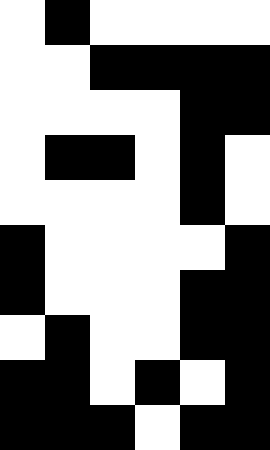[["white", "black", "white", "white", "white", "white"], ["white", "white", "black", "black", "black", "black"], ["white", "white", "white", "white", "black", "black"], ["white", "black", "black", "white", "black", "white"], ["white", "white", "white", "white", "black", "white"], ["black", "white", "white", "white", "white", "black"], ["black", "white", "white", "white", "black", "black"], ["white", "black", "white", "white", "black", "black"], ["black", "black", "white", "black", "white", "black"], ["black", "black", "black", "white", "black", "black"]]